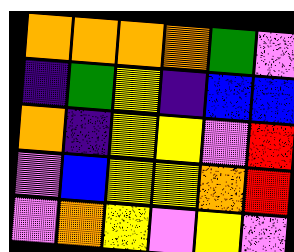[["orange", "orange", "orange", "orange", "green", "violet"], ["indigo", "green", "yellow", "indigo", "blue", "blue"], ["orange", "indigo", "yellow", "yellow", "violet", "red"], ["violet", "blue", "yellow", "yellow", "orange", "red"], ["violet", "orange", "yellow", "violet", "yellow", "violet"]]